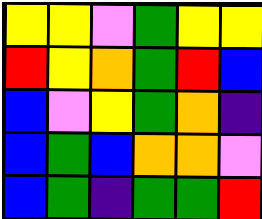[["yellow", "yellow", "violet", "green", "yellow", "yellow"], ["red", "yellow", "orange", "green", "red", "blue"], ["blue", "violet", "yellow", "green", "orange", "indigo"], ["blue", "green", "blue", "orange", "orange", "violet"], ["blue", "green", "indigo", "green", "green", "red"]]